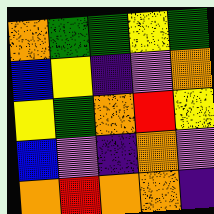[["orange", "green", "green", "yellow", "green"], ["blue", "yellow", "indigo", "violet", "orange"], ["yellow", "green", "orange", "red", "yellow"], ["blue", "violet", "indigo", "orange", "violet"], ["orange", "red", "orange", "orange", "indigo"]]